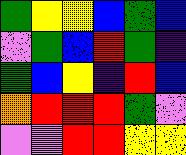[["green", "yellow", "yellow", "blue", "green", "blue"], ["violet", "green", "blue", "red", "green", "indigo"], ["green", "blue", "yellow", "indigo", "red", "blue"], ["orange", "red", "red", "red", "green", "violet"], ["violet", "violet", "red", "red", "yellow", "yellow"]]